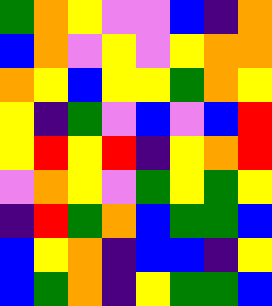[["green", "orange", "yellow", "violet", "violet", "blue", "indigo", "orange"], ["blue", "orange", "violet", "yellow", "violet", "yellow", "orange", "orange"], ["orange", "yellow", "blue", "yellow", "yellow", "green", "orange", "yellow"], ["yellow", "indigo", "green", "violet", "blue", "violet", "blue", "red"], ["yellow", "red", "yellow", "red", "indigo", "yellow", "orange", "red"], ["violet", "orange", "yellow", "violet", "green", "yellow", "green", "yellow"], ["indigo", "red", "green", "orange", "blue", "green", "green", "blue"], ["blue", "yellow", "orange", "indigo", "blue", "blue", "indigo", "yellow"], ["blue", "green", "orange", "indigo", "yellow", "green", "green", "blue"]]